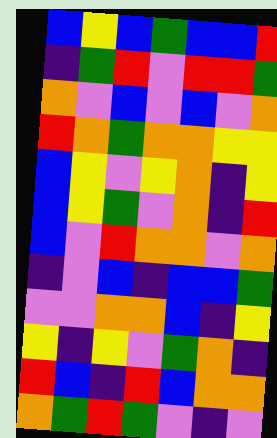[["blue", "yellow", "blue", "green", "blue", "blue", "red"], ["indigo", "green", "red", "violet", "red", "red", "green"], ["orange", "violet", "blue", "violet", "blue", "violet", "orange"], ["red", "orange", "green", "orange", "orange", "yellow", "yellow"], ["blue", "yellow", "violet", "yellow", "orange", "indigo", "yellow"], ["blue", "yellow", "green", "violet", "orange", "indigo", "red"], ["blue", "violet", "red", "orange", "orange", "violet", "orange"], ["indigo", "violet", "blue", "indigo", "blue", "blue", "green"], ["violet", "violet", "orange", "orange", "blue", "indigo", "yellow"], ["yellow", "indigo", "yellow", "violet", "green", "orange", "indigo"], ["red", "blue", "indigo", "red", "blue", "orange", "orange"], ["orange", "green", "red", "green", "violet", "indigo", "violet"]]